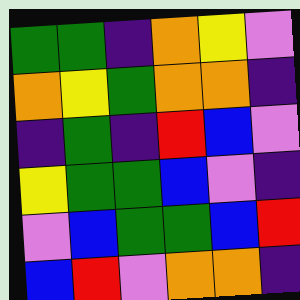[["green", "green", "indigo", "orange", "yellow", "violet"], ["orange", "yellow", "green", "orange", "orange", "indigo"], ["indigo", "green", "indigo", "red", "blue", "violet"], ["yellow", "green", "green", "blue", "violet", "indigo"], ["violet", "blue", "green", "green", "blue", "red"], ["blue", "red", "violet", "orange", "orange", "indigo"]]